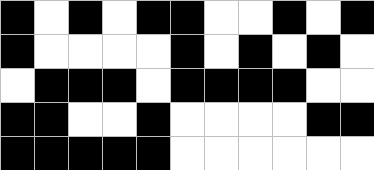[["black", "white", "black", "white", "black", "black", "white", "white", "black", "white", "black"], ["black", "white", "white", "white", "white", "black", "white", "black", "white", "black", "white"], ["white", "black", "black", "black", "white", "black", "black", "black", "black", "white", "white"], ["black", "black", "white", "white", "black", "white", "white", "white", "white", "black", "black"], ["black", "black", "black", "black", "black", "white", "white", "white", "white", "white", "white"]]